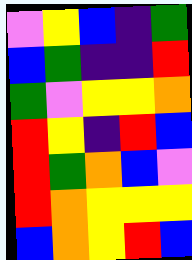[["violet", "yellow", "blue", "indigo", "green"], ["blue", "green", "indigo", "indigo", "red"], ["green", "violet", "yellow", "yellow", "orange"], ["red", "yellow", "indigo", "red", "blue"], ["red", "green", "orange", "blue", "violet"], ["red", "orange", "yellow", "yellow", "yellow"], ["blue", "orange", "yellow", "red", "blue"]]